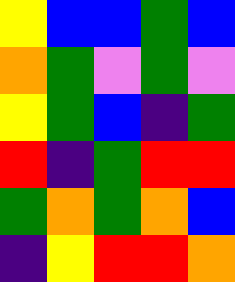[["yellow", "blue", "blue", "green", "blue"], ["orange", "green", "violet", "green", "violet"], ["yellow", "green", "blue", "indigo", "green"], ["red", "indigo", "green", "red", "red"], ["green", "orange", "green", "orange", "blue"], ["indigo", "yellow", "red", "red", "orange"]]